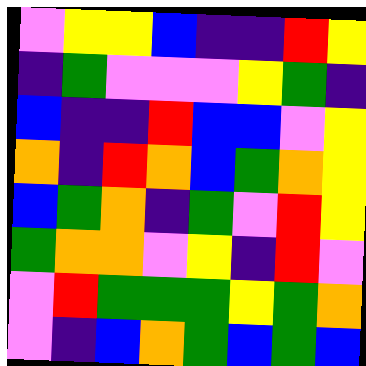[["violet", "yellow", "yellow", "blue", "indigo", "indigo", "red", "yellow"], ["indigo", "green", "violet", "violet", "violet", "yellow", "green", "indigo"], ["blue", "indigo", "indigo", "red", "blue", "blue", "violet", "yellow"], ["orange", "indigo", "red", "orange", "blue", "green", "orange", "yellow"], ["blue", "green", "orange", "indigo", "green", "violet", "red", "yellow"], ["green", "orange", "orange", "violet", "yellow", "indigo", "red", "violet"], ["violet", "red", "green", "green", "green", "yellow", "green", "orange"], ["violet", "indigo", "blue", "orange", "green", "blue", "green", "blue"]]